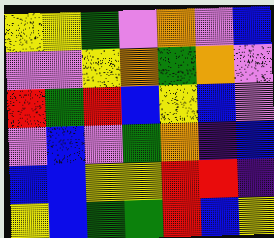[["yellow", "yellow", "green", "violet", "orange", "violet", "blue"], ["violet", "violet", "yellow", "orange", "green", "orange", "violet"], ["red", "green", "red", "blue", "yellow", "blue", "violet"], ["violet", "blue", "violet", "green", "orange", "indigo", "blue"], ["blue", "blue", "yellow", "yellow", "red", "red", "indigo"], ["yellow", "blue", "green", "green", "red", "blue", "yellow"]]